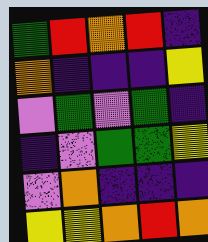[["green", "red", "orange", "red", "indigo"], ["orange", "indigo", "indigo", "indigo", "yellow"], ["violet", "green", "violet", "green", "indigo"], ["indigo", "violet", "green", "green", "yellow"], ["violet", "orange", "indigo", "indigo", "indigo"], ["yellow", "yellow", "orange", "red", "orange"]]